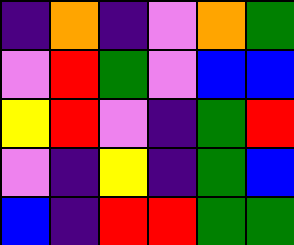[["indigo", "orange", "indigo", "violet", "orange", "green"], ["violet", "red", "green", "violet", "blue", "blue"], ["yellow", "red", "violet", "indigo", "green", "red"], ["violet", "indigo", "yellow", "indigo", "green", "blue"], ["blue", "indigo", "red", "red", "green", "green"]]